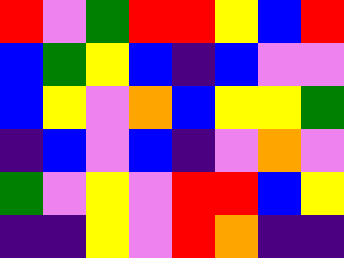[["red", "violet", "green", "red", "red", "yellow", "blue", "red"], ["blue", "green", "yellow", "blue", "indigo", "blue", "violet", "violet"], ["blue", "yellow", "violet", "orange", "blue", "yellow", "yellow", "green"], ["indigo", "blue", "violet", "blue", "indigo", "violet", "orange", "violet"], ["green", "violet", "yellow", "violet", "red", "red", "blue", "yellow"], ["indigo", "indigo", "yellow", "violet", "red", "orange", "indigo", "indigo"]]